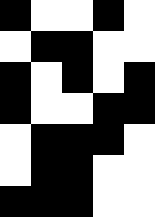[["black", "white", "white", "black", "white"], ["white", "black", "black", "white", "white"], ["black", "white", "black", "white", "black"], ["black", "white", "white", "black", "black"], ["white", "black", "black", "black", "white"], ["white", "black", "black", "white", "white"], ["black", "black", "black", "white", "white"]]